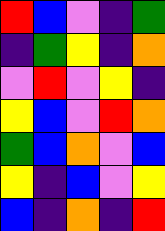[["red", "blue", "violet", "indigo", "green"], ["indigo", "green", "yellow", "indigo", "orange"], ["violet", "red", "violet", "yellow", "indigo"], ["yellow", "blue", "violet", "red", "orange"], ["green", "blue", "orange", "violet", "blue"], ["yellow", "indigo", "blue", "violet", "yellow"], ["blue", "indigo", "orange", "indigo", "red"]]